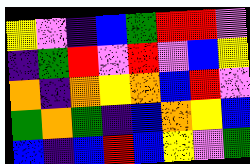[["yellow", "violet", "indigo", "blue", "green", "red", "red", "violet"], ["indigo", "green", "red", "violet", "red", "violet", "blue", "yellow"], ["orange", "indigo", "orange", "yellow", "orange", "blue", "red", "violet"], ["green", "orange", "green", "indigo", "blue", "orange", "yellow", "blue"], ["blue", "indigo", "blue", "red", "blue", "yellow", "violet", "green"]]